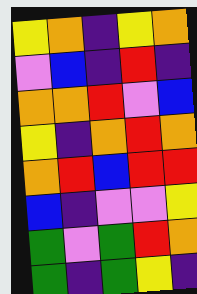[["yellow", "orange", "indigo", "yellow", "orange"], ["violet", "blue", "indigo", "red", "indigo"], ["orange", "orange", "red", "violet", "blue"], ["yellow", "indigo", "orange", "red", "orange"], ["orange", "red", "blue", "red", "red"], ["blue", "indigo", "violet", "violet", "yellow"], ["green", "violet", "green", "red", "orange"], ["green", "indigo", "green", "yellow", "indigo"]]